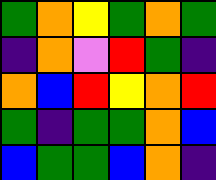[["green", "orange", "yellow", "green", "orange", "green"], ["indigo", "orange", "violet", "red", "green", "indigo"], ["orange", "blue", "red", "yellow", "orange", "red"], ["green", "indigo", "green", "green", "orange", "blue"], ["blue", "green", "green", "blue", "orange", "indigo"]]